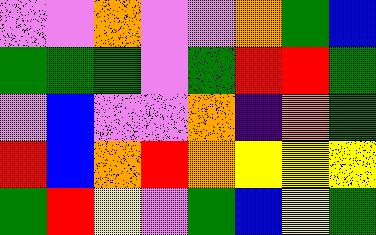[["violet", "violet", "orange", "violet", "violet", "orange", "green", "blue"], ["green", "green", "green", "violet", "green", "red", "red", "green"], ["violet", "blue", "violet", "violet", "orange", "indigo", "orange", "green"], ["red", "blue", "orange", "red", "orange", "yellow", "yellow", "yellow"], ["green", "red", "yellow", "violet", "green", "blue", "yellow", "green"]]